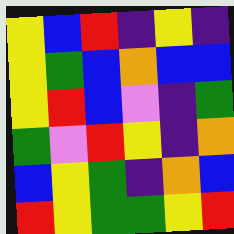[["yellow", "blue", "red", "indigo", "yellow", "indigo"], ["yellow", "green", "blue", "orange", "blue", "blue"], ["yellow", "red", "blue", "violet", "indigo", "green"], ["green", "violet", "red", "yellow", "indigo", "orange"], ["blue", "yellow", "green", "indigo", "orange", "blue"], ["red", "yellow", "green", "green", "yellow", "red"]]